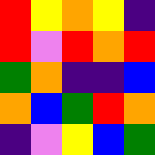[["red", "yellow", "orange", "yellow", "indigo"], ["red", "violet", "red", "orange", "red"], ["green", "orange", "indigo", "indigo", "blue"], ["orange", "blue", "green", "red", "orange"], ["indigo", "violet", "yellow", "blue", "green"]]